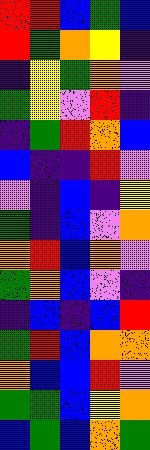[["red", "red", "blue", "green", "blue"], ["red", "green", "orange", "yellow", "indigo"], ["indigo", "yellow", "green", "orange", "violet"], ["green", "yellow", "violet", "red", "indigo"], ["indigo", "green", "red", "orange", "blue"], ["blue", "indigo", "indigo", "red", "violet"], ["violet", "indigo", "blue", "indigo", "yellow"], ["green", "indigo", "blue", "violet", "orange"], ["orange", "red", "blue", "orange", "violet"], ["green", "orange", "blue", "violet", "indigo"], ["indigo", "blue", "indigo", "blue", "red"], ["green", "red", "blue", "orange", "orange"], ["orange", "blue", "blue", "red", "violet"], ["green", "green", "blue", "yellow", "orange"], ["blue", "green", "blue", "orange", "green"]]